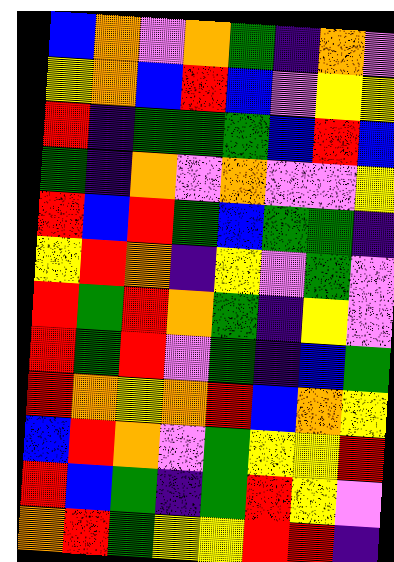[["blue", "orange", "violet", "orange", "green", "indigo", "orange", "violet"], ["yellow", "orange", "blue", "red", "blue", "violet", "yellow", "yellow"], ["red", "indigo", "green", "green", "green", "blue", "red", "blue"], ["green", "indigo", "orange", "violet", "orange", "violet", "violet", "yellow"], ["red", "blue", "red", "green", "blue", "green", "green", "indigo"], ["yellow", "red", "orange", "indigo", "yellow", "violet", "green", "violet"], ["red", "green", "red", "orange", "green", "indigo", "yellow", "violet"], ["red", "green", "red", "violet", "green", "indigo", "blue", "green"], ["red", "orange", "yellow", "orange", "red", "blue", "orange", "yellow"], ["blue", "red", "orange", "violet", "green", "yellow", "yellow", "red"], ["red", "blue", "green", "indigo", "green", "red", "yellow", "violet"], ["orange", "red", "green", "yellow", "yellow", "red", "red", "indigo"]]